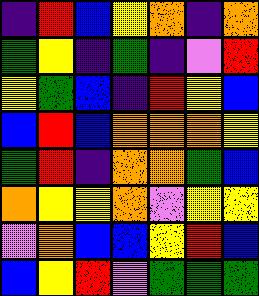[["indigo", "red", "blue", "yellow", "orange", "indigo", "orange"], ["green", "yellow", "indigo", "green", "indigo", "violet", "red"], ["yellow", "green", "blue", "indigo", "red", "yellow", "blue"], ["blue", "red", "blue", "orange", "orange", "orange", "yellow"], ["green", "red", "indigo", "orange", "orange", "green", "blue"], ["orange", "yellow", "yellow", "orange", "violet", "yellow", "yellow"], ["violet", "orange", "blue", "blue", "yellow", "red", "blue"], ["blue", "yellow", "red", "violet", "green", "green", "green"]]